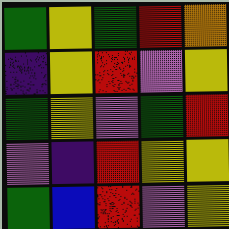[["green", "yellow", "green", "red", "orange"], ["indigo", "yellow", "red", "violet", "yellow"], ["green", "yellow", "violet", "green", "red"], ["violet", "indigo", "red", "yellow", "yellow"], ["green", "blue", "red", "violet", "yellow"]]